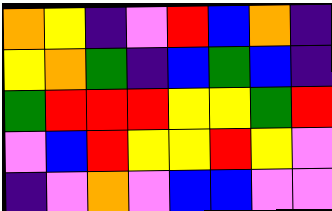[["orange", "yellow", "indigo", "violet", "red", "blue", "orange", "indigo"], ["yellow", "orange", "green", "indigo", "blue", "green", "blue", "indigo"], ["green", "red", "red", "red", "yellow", "yellow", "green", "red"], ["violet", "blue", "red", "yellow", "yellow", "red", "yellow", "violet"], ["indigo", "violet", "orange", "violet", "blue", "blue", "violet", "violet"]]